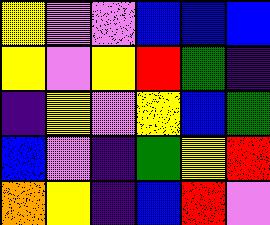[["yellow", "violet", "violet", "blue", "blue", "blue"], ["yellow", "violet", "yellow", "red", "green", "indigo"], ["indigo", "yellow", "violet", "yellow", "blue", "green"], ["blue", "violet", "indigo", "green", "yellow", "red"], ["orange", "yellow", "indigo", "blue", "red", "violet"]]